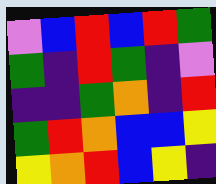[["violet", "blue", "red", "blue", "red", "green"], ["green", "indigo", "red", "green", "indigo", "violet"], ["indigo", "indigo", "green", "orange", "indigo", "red"], ["green", "red", "orange", "blue", "blue", "yellow"], ["yellow", "orange", "red", "blue", "yellow", "indigo"]]